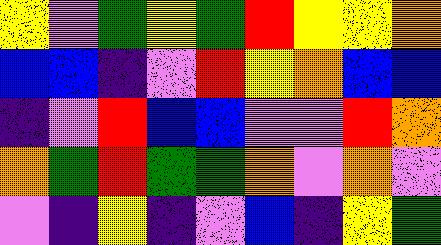[["yellow", "violet", "green", "yellow", "green", "red", "yellow", "yellow", "orange"], ["blue", "blue", "indigo", "violet", "red", "yellow", "orange", "blue", "blue"], ["indigo", "violet", "red", "blue", "blue", "violet", "violet", "red", "orange"], ["orange", "green", "red", "green", "green", "orange", "violet", "orange", "violet"], ["violet", "indigo", "yellow", "indigo", "violet", "blue", "indigo", "yellow", "green"]]